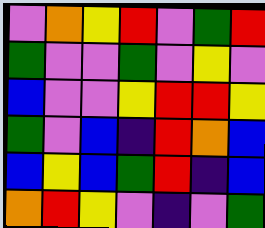[["violet", "orange", "yellow", "red", "violet", "green", "red"], ["green", "violet", "violet", "green", "violet", "yellow", "violet"], ["blue", "violet", "violet", "yellow", "red", "red", "yellow"], ["green", "violet", "blue", "indigo", "red", "orange", "blue"], ["blue", "yellow", "blue", "green", "red", "indigo", "blue"], ["orange", "red", "yellow", "violet", "indigo", "violet", "green"]]